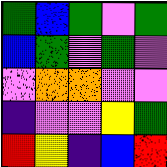[["green", "blue", "green", "violet", "green"], ["blue", "green", "violet", "green", "violet"], ["violet", "orange", "orange", "violet", "violet"], ["indigo", "violet", "violet", "yellow", "green"], ["red", "yellow", "indigo", "blue", "red"]]